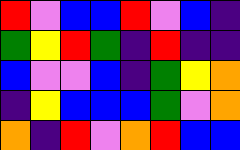[["red", "violet", "blue", "blue", "red", "violet", "blue", "indigo"], ["green", "yellow", "red", "green", "indigo", "red", "indigo", "indigo"], ["blue", "violet", "violet", "blue", "indigo", "green", "yellow", "orange"], ["indigo", "yellow", "blue", "blue", "blue", "green", "violet", "orange"], ["orange", "indigo", "red", "violet", "orange", "red", "blue", "blue"]]